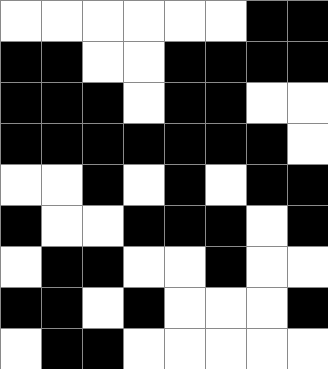[["white", "white", "white", "white", "white", "white", "black", "black"], ["black", "black", "white", "white", "black", "black", "black", "black"], ["black", "black", "black", "white", "black", "black", "white", "white"], ["black", "black", "black", "black", "black", "black", "black", "white"], ["white", "white", "black", "white", "black", "white", "black", "black"], ["black", "white", "white", "black", "black", "black", "white", "black"], ["white", "black", "black", "white", "white", "black", "white", "white"], ["black", "black", "white", "black", "white", "white", "white", "black"], ["white", "black", "black", "white", "white", "white", "white", "white"]]